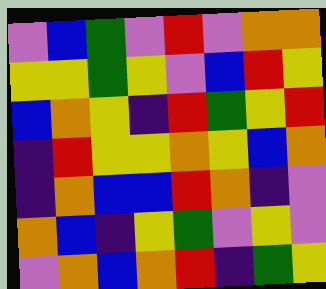[["violet", "blue", "green", "violet", "red", "violet", "orange", "orange"], ["yellow", "yellow", "green", "yellow", "violet", "blue", "red", "yellow"], ["blue", "orange", "yellow", "indigo", "red", "green", "yellow", "red"], ["indigo", "red", "yellow", "yellow", "orange", "yellow", "blue", "orange"], ["indigo", "orange", "blue", "blue", "red", "orange", "indigo", "violet"], ["orange", "blue", "indigo", "yellow", "green", "violet", "yellow", "violet"], ["violet", "orange", "blue", "orange", "red", "indigo", "green", "yellow"]]